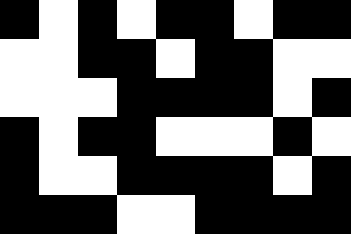[["black", "white", "black", "white", "black", "black", "white", "black", "black"], ["white", "white", "black", "black", "white", "black", "black", "white", "white"], ["white", "white", "white", "black", "black", "black", "black", "white", "black"], ["black", "white", "black", "black", "white", "white", "white", "black", "white"], ["black", "white", "white", "black", "black", "black", "black", "white", "black"], ["black", "black", "black", "white", "white", "black", "black", "black", "black"]]